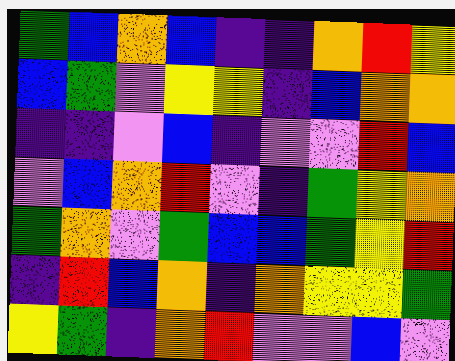[["green", "blue", "orange", "blue", "indigo", "indigo", "orange", "red", "yellow"], ["blue", "green", "violet", "yellow", "yellow", "indigo", "blue", "orange", "orange"], ["indigo", "indigo", "violet", "blue", "indigo", "violet", "violet", "red", "blue"], ["violet", "blue", "orange", "red", "violet", "indigo", "green", "yellow", "orange"], ["green", "orange", "violet", "green", "blue", "blue", "green", "yellow", "red"], ["indigo", "red", "blue", "orange", "indigo", "orange", "yellow", "yellow", "green"], ["yellow", "green", "indigo", "orange", "red", "violet", "violet", "blue", "violet"]]